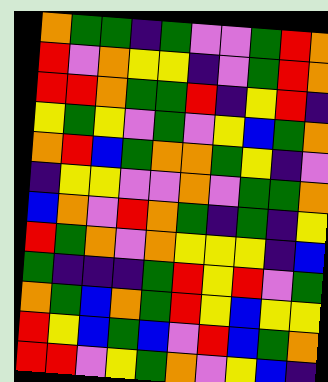[["orange", "green", "green", "indigo", "green", "violet", "violet", "green", "red", "orange"], ["red", "violet", "orange", "yellow", "yellow", "indigo", "violet", "green", "red", "orange"], ["red", "red", "orange", "green", "green", "red", "indigo", "yellow", "red", "indigo"], ["yellow", "green", "yellow", "violet", "green", "violet", "yellow", "blue", "green", "orange"], ["orange", "red", "blue", "green", "orange", "orange", "green", "yellow", "indigo", "violet"], ["indigo", "yellow", "yellow", "violet", "violet", "orange", "violet", "green", "green", "orange"], ["blue", "orange", "violet", "red", "orange", "green", "indigo", "green", "indigo", "yellow"], ["red", "green", "orange", "violet", "orange", "yellow", "yellow", "yellow", "indigo", "blue"], ["green", "indigo", "indigo", "indigo", "green", "red", "yellow", "red", "violet", "green"], ["orange", "green", "blue", "orange", "green", "red", "yellow", "blue", "yellow", "yellow"], ["red", "yellow", "blue", "green", "blue", "violet", "red", "blue", "green", "orange"], ["red", "red", "violet", "yellow", "green", "orange", "violet", "yellow", "blue", "indigo"]]